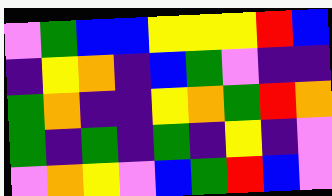[["violet", "green", "blue", "blue", "yellow", "yellow", "yellow", "red", "blue"], ["indigo", "yellow", "orange", "indigo", "blue", "green", "violet", "indigo", "indigo"], ["green", "orange", "indigo", "indigo", "yellow", "orange", "green", "red", "orange"], ["green", "indigo", "green", "indigo", "green", "indigo", "yellow", "indigo", "violet"], ["violet", "orange", "yellow", "violet", "blue", "green", "red", "blue", "violet"]]